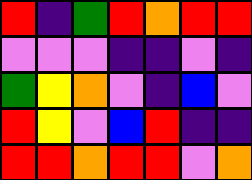[["red", "indigo", "green", "red", "orange", "red", "red"], ["violet", "violet", "violet", "indigo", "indigo", "violet", "indigo"], ["green", "yellow", "orange", "violet", "indigo", "blue", "violet"], ["red", "yellow", "violet", "blue", "red", "indigo", "indigo"], ["red", "red", "orange", "red", "red", "violet", "orange"]]